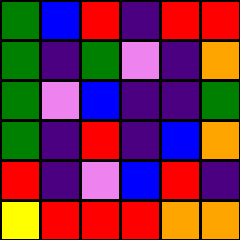[["green", "blue", "red", "indigo", "red", "red"], ["green", "indigo", "green", "violet", "indigo", "orange"], ["green", "violet", "blue", "indigo", "indigo", "green"], ["green", "indigo", "red", "indigo", "blue", "orange"], ["red", "indigo", "violet", "blue", "red", "indigo"], ["yellow", "red", "red", "red", "orange", "orange"]]